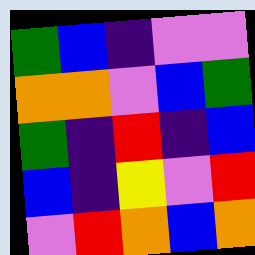[["green", "blue", "indigo", "violet", "violet"], ["orange", "orange", "violet", "blue", "green"], ["green", "indigo", "red", "indigo", "blue"], ["blue", "indigo", "yellow", "violet", "red"], ["violet", "red", "orange", "blue", "orange"]]